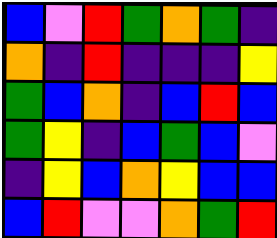[["blue", "violet", "red", "green", "orange", "green", "indigo"], ["orange", "indigo", "red", "indigo", "indigo", "indigo", "yellow"], ["green", "blue", "orange", "indigo", "blue", "red", "blue"], ["green", "yellow", "indigo", "blue", "green", "blue", "violet"], ["indigo", "yellow", "blue", "orange", "yellow", "blue", "blue"], ["blue", "red", "violet", "violet", "orange", "green", "red"]]